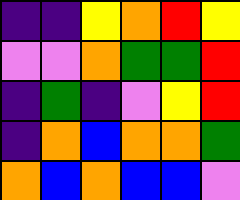[["indigo", "indigo", "yellow", "orange", "red", "yellow"], ["violet", "violet", "orange", "green", "green", "red"], ["indigo", "green", "indigo", "violet", "yellow", "red"], ["indigo", "orange", "blue", "orange", "orange", "green"], ["orange", "blue", "orange", "blue", "blue", "violet"]]